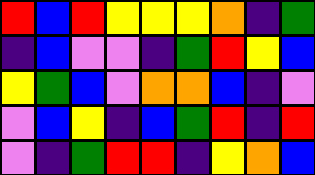[["red", "blue", "red", "yellow", "yellow", "yellow", "orange", "indigo", "green"], ["indigo", "blue", "violet", "violet", "indigo", "green", "red", "yellow", "blue"], ["yellow", "green", "blue", "violet", "orange", "orange", "blue", "indigo", "violet"], ["violet", "blue", "yellow", "indigo", "blue", "green", "red", "indigo", "red"], ["violet", "indigo", "green", "red", "red", "indigo", "yellow", "orange", "blue"]]